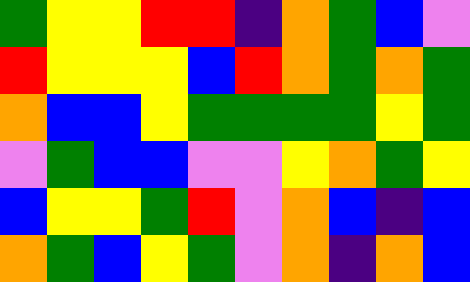[["green", "yellow", "yellow", "red", "red", "indigo", "orange", "green", "blue", "violet"], ["red", "yellow", "yellow", "yellow", "blue", "red", "orange", "green", "orange", "green"], ["orange", "blue", "blue", "yellow", "green", "green", "green", "green", "yellow", "green"], ["violet", "green", "blue", "blue", "violet", "violet", "yellow", "orange", "green", "yellow"], ["blue", "yellow", "yellow", "green", "red", "violet", "orange", "blue", "indigo", "blue"], ["orange", "green", "blue", "yellow", "green", "violet", "orange", "indigo", "orange", "blue"]]